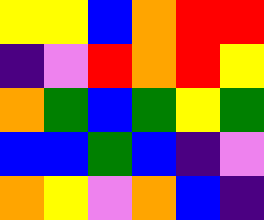[["yellow", "yellow", "blue", "orange", "red", "red"], ["indigo", "violet", "red", "orange", "red", "yellow"], ["orange", "green", "blue", "green", "yellow", "green"], ["blue", "blue", "green", "blue", "indigo", "violet"], ["orange", "yellow", "violet", "orange", "blue", "indigo"]]